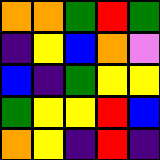[["orange", "orange", "green", "red", "green"], ["indigo", "yellow", "blue", "orange", "violet"], ["blue", "indigo", "green", "yellow", "yellow"], ["green", "yellow", "yellow", "red", "blue"], ["orange", "yellow", "indigo", "red", "indigo"]]